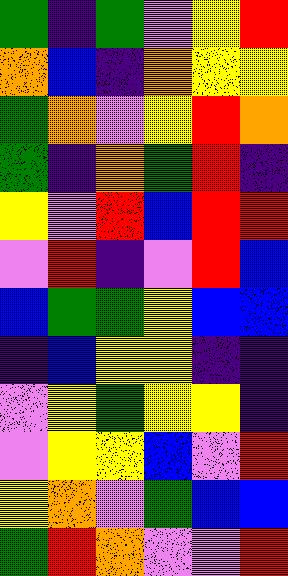[["green", "indigo", "green", "violet", "yellow", "red"], ["orange", "blue", "indigo", "orange", "yellow", "yellow"], ["green", "orange", "violet", "yellow", "red", "orange"], ["green", "indigo", "orange", "green", "red", "indigo"], ["yellow", "violet", "red", "blue", "red", "red"], ["violet", "red", "indigo", "violet", "red", "blue"], ["blue", "green", "green", "yellow", "blue", "blue"], ["indigo", "blue", "yellow", "yellow", "indigo", "indigo"], ["violet", "yellow", "green", "yellow", "yellow", "indigo"], ["violet", "yellow", "yellow", "blue", "violet", "red"], ["yellow", "orange", "violet", "green", "blue", "blue"], ["green", "red", "orange", "violet", "violet", "red"]]